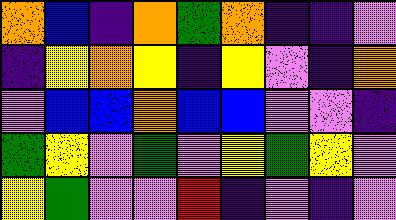[["orange", "blue", "indigo", "orange", "green", "orange", "indigo", "indigo", "violet"], ["indigo", "yellow", "orange", "yellow", "indigo", "yellow", "violet", "indigo", "orange"], ["violet", "blue", "blue", "orange", "blue", "blue", "violet", "violet", "indigo"], ["green", "yellow", "violet", "green", "violet", "yellow", "green", "yellow", "violet"], ["yellow", "green", "violet", "violet", "red", "indigo", "violet", "indigo", "violet"]]